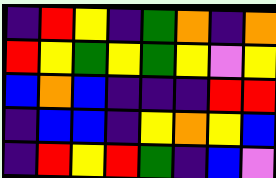[["indigo", "red", "yellow", "indigo", "green", "orange", "indigo", "orange"], ["red", "yellow", "green", "yellow", "green", "yellow", "violet", "yellow"], ["blue", "orange", "blue", "indigo", "indigo", "indigo", "red", "red"], ["indigo", "blue", "blue", "indigo", "yellow", "orange", "yellow", "blue"], ["indigo", "red", "yellow", "red", "green", "indigo", "blue", "violet"]]